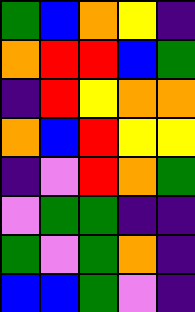[["green", "blue", "orange", "yellow", "indigo"], ["orange", "red", "red", "blue", "green"], ["indigo", "red", "yellow", "orange", "orange"], ["orange", "blue", "red", "yellow", "yellow"], ["indigo", "violet", "red", "orange", "green"], ["violet", "green", "green", "indigo", "indigo"], ["green", "violet", "green", "orange", "indigo"], ["blue", "blue", "green", "violet", "indigo"]]